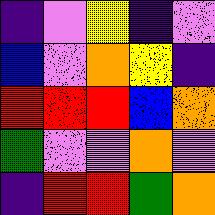[["indigo", "violet", "yellow", "indigo", "violet"], ["blue", "violet", "orange", "yellow", "indigo"], ["red", "red", "red", "blue", "orange"], ["green", "violet", "violet", "orange", "violet"], ["indigo", "red", "red", "green", "orange"]]